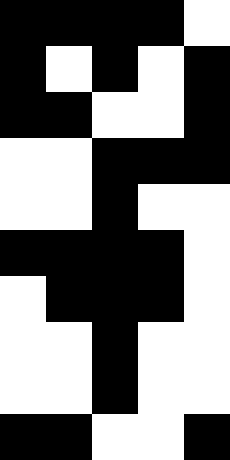[["black", "black", "black", "black", "white"], ["black", "white", "black", "white", "black"], ["black", "black", "white", "white", "black"], ["white", "white", "black", "black", "black"], ["white", "white", "black", "white", "white"], ["black", "black", "black", "black", "white"], ["white", "black", "black", "black", "white"], ["white", "white", "black", "white", "white"], ["white", "white", "black", "white", "white"], ["black", "black", "white", "white", "black"]]